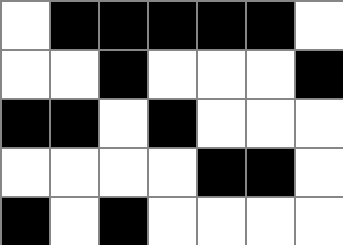[["white", "black", "black", "black", "black", "black", "white"], ["white", "white", "black", "white", "white", "white", "black"], ["black", "black", "white", "black", "white", "white", "white"], ["white", "white", "white", "white", "black", "black", "white"], ["black", "white", "black", "white", "white", "white", "white"]]